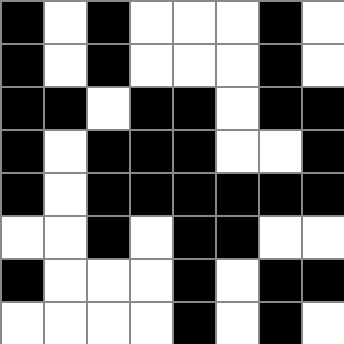[["black", "white", "black", "white", "white", "white", "black", "white"], ["black", "white", "black", "white", "white", "white", "black", "white"], ["black", "black", "white", "black", "black", "white", "black", "black"], ["black", "white", "black", "black", "black", "white", "white", "black"], ["black", "white", "black", "black", "black", "black", "black", "black"], ["white", "white", "black", "white", "black", "black", "white", "white"], ["black", "white", "white", "white", "black", "white", "black", "black"], ["white", "white", "white", "white", "black", "white", "black", "white"]]